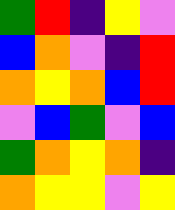[["green", "red", "indigo", "yellow", "violet"], ["blue", "orange", "violet", "indigo", "red"], ["orange", "yellow", "orange", "blue", "red"], ["violet", "blue", "green", "violet", "blue"], ["green", "orange", "yellow", "orange", "indigo"], ["orange", "yellow", "yellow", "violet", "yellow"]]